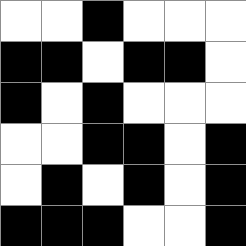[["white", "white", "black", "white", "white", "white"], ["black", "black", "white", "black", "black", "white"], ["black", "white", "black", "white", "white", "white"], ["white", "white", "black", "black", "white", "black"], ["white", "black", "white", "black", "white", "black"], ["black", "black", "black", "white", "white", "black"]]